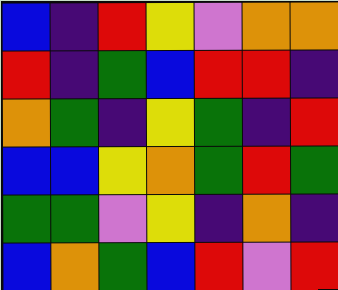[["blue", "indigo", "red", "yellow", "violet", "orange", "orange"], ["red", "indigo", "green", "blue", "red", "red", "indigo"], ["orange", "green", "indigo", "yellow", "green", "indigo", "red"], ["blue", "blue", "yellow", "orange", "green", "red", "green"], ["green", "green", "violet", "yellow", "indigo", "orange", "indigo"], ["blue", "orange", "green", "blue", "red", "violet", "red"]]